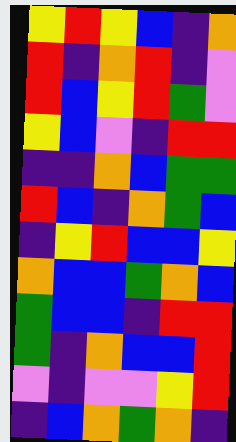[["yellow", "red", "yellow", "blue", "indigo", "orange"], ["red", "indigo", "orange", "red", "indigo", "violet"], ["red", "blue", "yellow", "red", "green", "violet"], ["yellow", "blue", "violet", "indigo", "red", "red"], ["indigo", "indigo", "orange", "blue", "green", "green"], ["red", "blue", "indigo", "orange", "green", "blue"], ["indigo", "yellow", "red", "blue", "blue", "yellow"], ["orange", "blue", "blue", "green", "orange", "blue"], ["green", "blue", "blue", "indigo", "red", "red"], ["green", "indigo", "orange", "blue", "blue", "red"], ["violet", "indigo", "violet", "violet", "yellow", "red"], ["indigo", "blue", "orange", "green", "orange", "indigo"]]